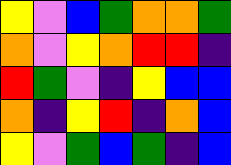[["yellow", "violet", "blue", "green", "orange", "orange", "green"], ["orange", "violet", "yellow", "orange", "red", "red", "indigo"], ["red", "green", "violet", "indigo", "yellow", "blue", "blue"], ["orange", "indigo", "yellow", "red", "indigo", "orange", "blue"], ["yellow", "violet", "green", "blue", "green", "indigo", "blue"]]